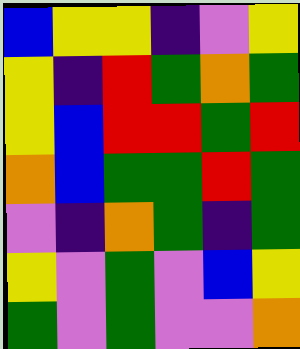[["blue", "yellow", "yellow", "indigo", "violet", "yellow"], ["yellow", "indigo", "red", "green", "orange", "green"], ["yellow", "blue", "red", "red", "green", "red"], ["orange", "blue", "green", "green", "red", "green"], ["violet", "indigo", "orange", "green", "indigo", "green"], ["yellow", "violet", "green", "violet", "blue", "yellow"], ["green", "violet", "green", "violet", "violet", "orange"]]